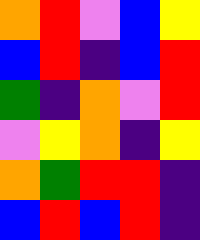[["orange", "red", "violet", "blue", "yellow"], ["blue", "red", "indigo", "blue", "red"], ["green", "indigo", "orange", "violet", "red"], ["violet", "yellow", "orange", "indigo", "yellow"], ["orange", "green", "red", "red", "indigo"], ["blue", "red", "blue", "red", "indigo"]]